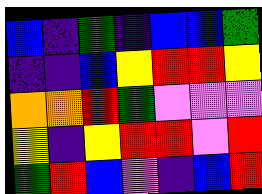[["blue", "indigo", "green", "indigo", "blue", "blue", "green"], ["indigo", "indigo", "blue", "yellow", "red", "red", "yellow"], ["orange", "orange", "red", "green", "violet", "violet", "violet"], ["yellow", "indigo", "yellow", "red", "red", "violet", "red"], ["green", "red", "blue", "violet", "indigo", "blue", "red"]]